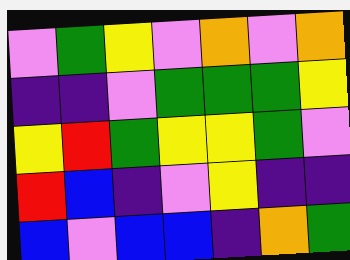[["violet", "green", "yellow", "violet", "orange", "violet", "orange"], ["indigo", "indigo", "violet", "green", "green", "green", "yellow"], ["yellow", "red", "green", "yellow", "yellow", "green", "violet"], ["red", "blue", "indigo", "violet", "yellow", "indigo", "indigo"], ["blue", "violet", "blue", "blue", "indigo", "orange", "green"]]